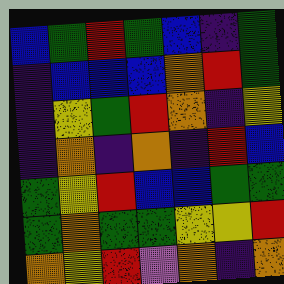[["blue", "green", "red", "green", "blue", "indigo", "green"], ["indigo", "blue", "blue", "blue", "orange", "red", "green"], ["indigo", "yellow", "green", "red", "orange", "indigo", "yellow"], ["indigo", "orange", "indigo", "orange", "indigo", "red", "blue"], ["green", "yellow", "red", "blue", "blue", "green", "green"], ["green", "orange", "green", "green", "yellow", "yellow", "red"], ["orange", "yellow", "red", "violet", "orange", "indigo", "orange"]]